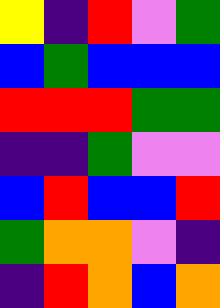[["yellow", "indigo", "red", "violet", "green"], ["blue", "green", "blue", "blue", "blue"], ["red", "red", "red", "green", "green"], ["indigo", "indigo", "green", "violet", "violet"], ["blue", "red", "blue", "blue", "red"], ["green", "orange", "orange", "violet", "indigo"], ["indigo", "red", "orange", "blue", "orange"]]